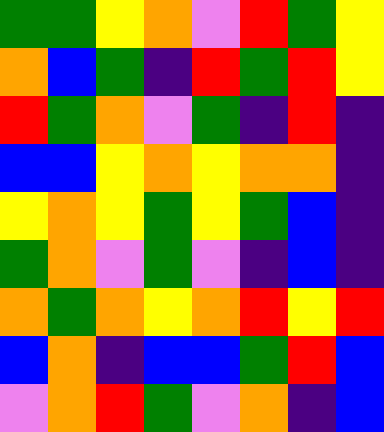[["green", "green", "yellow", "orange", "violet", "red", "green", "yellow"], ["orange", "blue", "green", "indigo", "red", "green", "red", "yellow"], ["red", "green", "orange", "violet", "green", "indigo", "red", "indigo"], ["blue", "blue", "yellow", "orange", "yellow", "orange", "orange", "indigo"], ["yellow", "orange", "yellow", "green", "yellow", "green", "blue", "indigo"], ["green", "orange", "violet", "green", "violet", "indigo", "blue", "indigo"], ["orange", "green", "orange", "yellow", "orange", "red", "yellow", "red"], ["blue", "orange", "indigo", "blue", "blue", "green", "red", "blue"], ["violet", "orange", "red", "green", "violet", "orange", "indigo", "blue"]]